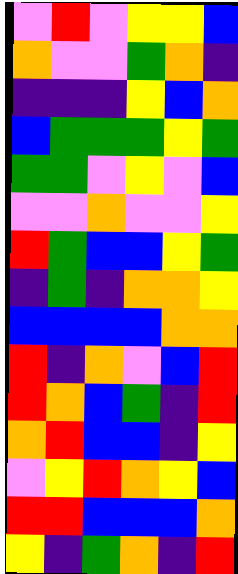[["violet", "red", "violet", "yellow", "yellow", "blue"], ["orange", "violet", "violet", "green", "orange", "indigo"], ["indigo", "indigo", "indigo", "yellow", "blue", "orange"], ["blue", "green", "green", "green", "yellow", "green"], ["green", "green", "violet", "yellow", "violet", "blue"], ["violet", "violet", "orange", "violet", "violet", "yellow"], ["red", "green", "blue", "blue", "yellow", "green"], ["indigo", "green", "indigo", "orange", "orange", "yellow"], ["blue", "blue", "blue", "blue", "orange", "orange"], ["red", "indigo", "orange", "violet", "blue", "red"], ["red", "orange", "blue", "green", "indigo", "red"], ["orange", "red", "blue", "blue", "indigo", "yellow"], ["violet", "yellow", "red", "orange", "yellow", "blue"], ["red", "red", "blue", "blue", "blue", "orange"], ["yellow", "indigo", "green", "orange", "indigo", "red"]]